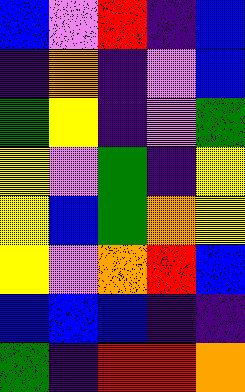[["blue", "violet", "red", "indigo", "blue"], ["indigo", "orange", "indigo", "violet", "blue"], ["green", "yellow", "indigo", "violet", "green"], ["yellow", "violet", "green", "indigo", "yellow"], ["yellow", "blue", "green", "orange", "yellow"], ["yellow", "violet", "orange", "red", "blue"], ["blue", "blue", "blue", "indigo", "indigo"], ["green", "indigo", "red", "red", "orange"]]